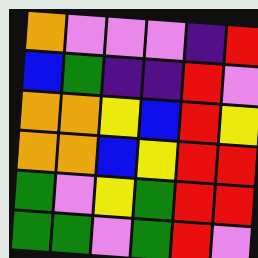[["orange", "violet", "violet", "violet", "indigo", "red"], ["blue", "green", "indigo", "indigo", "red", "violet"], ["orange", "orange", "yellow", "blue", "red", "yellow"], ["orange", "orange", "blue", "yellow", "red", "red"], ["green", "violet", "yellow", "green", "red", "red"], ["green", "green", "violet", "green", "red", "violet"]]